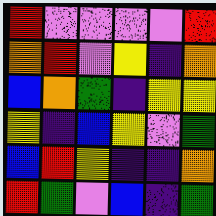[["red", "violet", "violet", "violet", "violet", "red"], ["orange", "red", "violet", "yellow", "indigo", "orange"], ["blue", "orange", "green", "indigo", "yellow", "yellow"], ["yellow", "indigo", "blue", "yellow", "violet", "green"], ["blue", "red", "yellow", "indigo", "indigo", "orange"], ["red", "green", "violet", "blue", "indigo", "green"]]